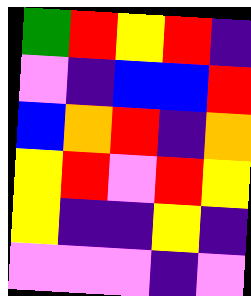[["green", "red", "yellow", "red", "indigo"], ["violet", "indigo", "blue", "blue", "red"], ["blue", "orange", "red", "indigo", "orange"], ["yellow", "red", "violet", "red", "yellow"], ["yellow", "indigo", "indigo", "yellow", "indigo"], ["violet", "violet", "violet", "indigo", "violet"]]